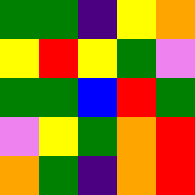[["green", "green", "indigo", "yellow", "orange"], ["yellow", "red", "yellow", "green", "violet"], ["green", "green", "blue", "red", "green"], ["violet", "yellow", "green", "orange", "red"], ["orange", "green", "indigo", "orange", "red"]]